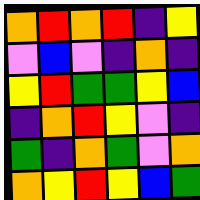[["orange", "red", "orange", "red", "indigo", "yellow"], ["violet", "blue", "violet", "indigo", "orange", "indigo"], ["yellow", "red", "green", "green", "yellow", "blue"], ["indigo", "orange", "red", "yellow", "violet", "indigo"], ["green", "indigo", "orange", "green", "violet", "orange"], ["orange", "yellow", "red", "yellow", "blue", "green"]]